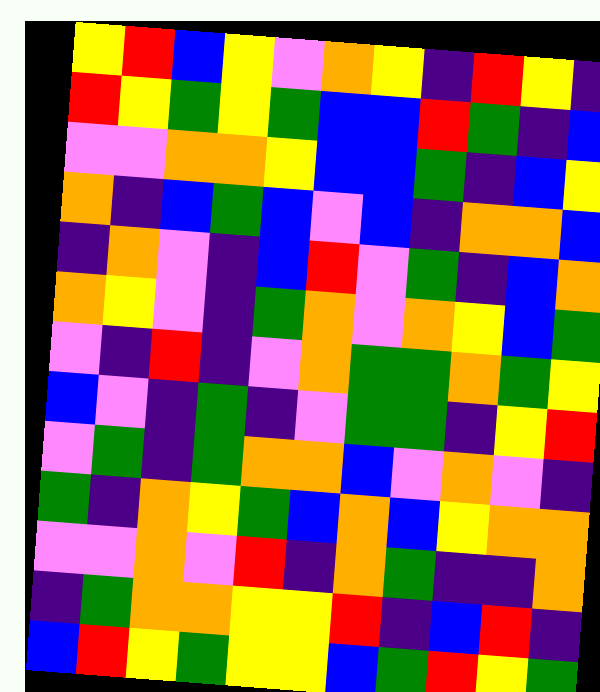[["yellow", "red", "blue", "yellow", "violet", "orange", "yellow", "indigo", "red", "yellow", "indigo"], ["red", "yellow", "green", "yellow", "green", "blue", "blue", "red", "green", "indigo", "blue"], ["violet", "violet", "orange", "orange", "yellow", "blue", "blue", "green", "indigo", "blue", "yellow"], ["orange", "indigo", "blue", "green", "blue", "violet", "blue", "indigo", "orange", "orange", "blue"], ["indigo", "orange", "violet", "indigo", "blue", "red", "violet", "green", "indigo", "blue", "orange"], ["orange", "yellow", "violet", "indigo", "green", "orange", "violet", "orange", "yellow", "blue", "green"], ["violet", "indigo", "red", "indigo", "violet", "orange", "green", "green", "orange", "green", "yellow"], ["blue", "violet", "indigo", "green", "indigo", "violet", "green", "green", "indigo", "yellow", "red"], ["violet", "green", "indigo", "green", "orange", "orange", "blue", "violet", "orange", "violet", "indigo"], ["green", "indigo", "orange", "yellow", "green", "blue", "orange", "blue", "yellow", "orange", "orange"], ["violet", "violet", "orange", "violet", "red", "indigo", "orange", "green", "indigo", "indigo", "orange"], ["indigo", "green", "orange", "orange", "yellow", "yellow", "red", "indigo", "blue", "red", "indigo"], ["blue", "red", "yellow", "green", "yellow", "yellow", "blue", "green", "red", "yellow", "green"]]